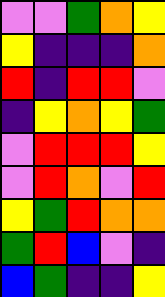[["violet", "violet", "green", "orange", "yellow"], ["yellow", "indigo", "indigo", "indigo", "orange"], ["red", "indigo", "red", "red", "violet"], ["indigo", "yellow", "orange", "yellow", "green"], ["violet", "red", "red", "red", "yellow"], ["violet", "red", "orange", "violet", "red"], ["yellow", "green", "red", "orange", "orange"], ["green", "red", "blue", "violet", "indigo"], ["blue", "green", "indigo", "indigo", "yellow"]]